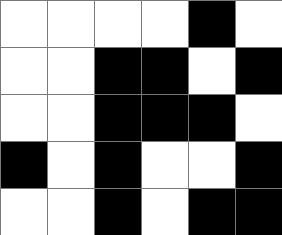[["white", "white", "white", "white", "black", "white"], ["white", "white", "black", "black", "white", "black"], ["white", "white", "black", "black", "black", "white"], ["black", "white", "black", "white", "white", "black"], ["white", "white", "black", "white", "black", "black"]]